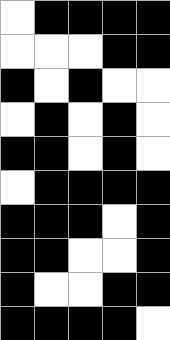[["white", "black", "black", "black", "black"], ["white", "white", "white", "black", "black"], ["black", "white", "black", "white", "white"], ["white", "black", "white", "black", "white"], ["black", "black", "white", "black", "white"], ["white", "black", "black", "black", "black"], ["black", "black", "black", "white", "black"], ["black", "black", "white", "white", "black"], ["black", "white", "white", "black", "black"], ["black", "black", "black", "black", "white"]]